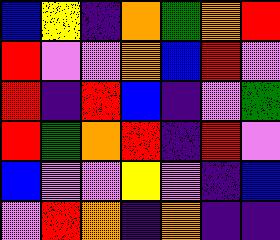[["blue", "yellow", "indigo", "orange", "green", "orange", "red"], ["red", "violet", "violet", "orange", "blue", "red", "violet"], ["red", "indigo", "red", "blue", "indigo", "violet", "green"], ["red", "green", "orange", "red", "indigo", "red", "violet"], ["blue", "violet", "violet", "yellow", "violet", "indigo", "blue"], ["violet", "red", "orange", "indigo", "orange", "indigo", "indigo"]]